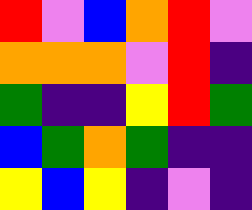[["red", "violet", "blue", "orange", "red", "violet"], ["orange", "orange", "orange", "violet", "red", "indigo"], ["green", "indigo", "indigo", "yellow", "red", "green"], ["blue", "green", "orange", "green", "indigo", "indigo"], ["yellow", "blue", "yellow", "indigo", "violet", "indigo"]]